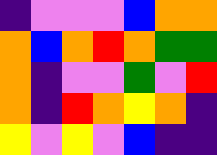[["indigo", "violet", "violet", "violet", "blue", "orange", "orange"], ["orange", "blue", "orange", "red", "orange", "green", "green"], ["orange", "indigo", "violet", "violet", "green", "violet", "red"], ["orange", "indigo", "red", "orange", "yellow", "orange", "indigo"], ["yellow", "violet", "yellow", "violet", "blue", "indigo", "indigo"]]